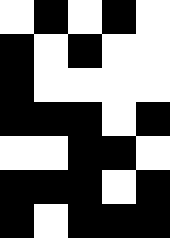[["white", "black", "white", "black", "white"], ["black", "white", "black", "white", "white"], ["black", "white", "white", "white", "white"], ["black", "black", "black", "white", "black"], ["white", "white", "black", "black", "white"], ["black", "black", "black", "white", "black"], ["black", "white", "black", "black", "black"]]